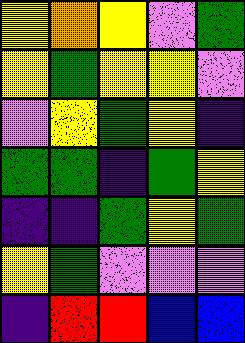[["yellow", "orange", "yellow", "violet", "green"], ["yellow", "green", "yellow", "yellow", "violet"], ["violet", "yellow", "green", "yellow", "indigo"], ["green", "green", "indigo", "green", "yellow"], ["indigo", "indigo", "green", "yellow", "green"], ["yellow", "green", "violet", "violet", "violet"], ["indigo", "red", "red", "blue", "blue"]]